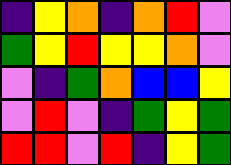[["indigo", "yellow", "orange", "indigo", "orange", "red", "violet"], ["green", "yellow", "red", "yellow", "yellow", "orange", "violet"], ["violet", "indigo", "green", "orange", "blue", "blue", "yellow"], ["violet", "red", "violet", "indigo", "green", "yellow", "green"], ["red", "red", "violet", "red", "indigo", "yellow", "green"]]